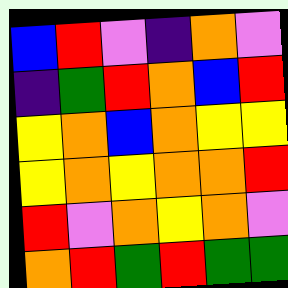[["blue", "red", "violet", "indigo", "orange", "violet"], ["indigo", "green", "red", "orange", "blue", "red"], ["yellow", "orange", "blue", "orange", "yellow", "yellow"], ["yellow", "orange", "yellow", "orange", "orange", "red"], ["red", "violet", "orange", "yellow", "orange", "violet"], ["orange", "red", "green", "red", "green", "green"]]